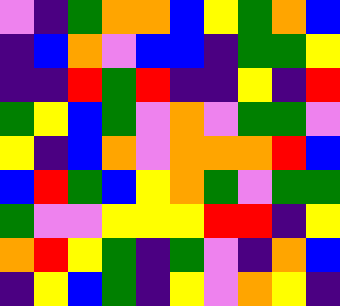[["violet", "indigo", "green", "orange", "orange", "blue", "yellow", "green", "orange", "blue"], ["indigo", "blue", "orange", "violet", "blue", "blue", "indigo", "green", "green", "yellow"], ["indigo", "indigo", "red", "green", "red", "indigo", "indigo", "yellow", "indigo", "red"], ["green", "yellow", "blue", "green", "violet", "orange", "violet", "green", "green", "violet"], ["yellow", "indigo", "blue", "orange", "violet", "orange", "orange", "orange", "red", "blue"], ["blue", "red", "green", "blue", "yellow", "orange", "green", "violet", "green", "green"], ["green", "violet", "violet", "yellow", "yellow", "yellow", "red", "red", "indigo", "yellow"], ["orange", "red", "yellow", "green", "indigo", "green", "violet", "indigo", "orange", "blue"], ["indigo", "yellow", "blue", "green", "indigo", "yellow", "violet", "orange", "yellow", "indigo"]]